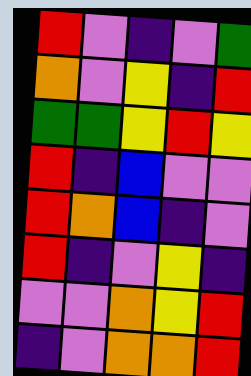[["red", "violet", "indigo", "violet", "green"], ["orange", "violet", "yellow", "indigo", "red"], ["green", "green", "yellow", "red", "yellow"], ["red", "indigo", "blue", "violet", "violet"], ["red", "orange", "blue", "indigo", "violet"], ["red", "indigo", "violet", "yellow", "indigo"], ["violet", "violet", "orange", "yellow", "red"], ["indigo", "violet", "orange", "orange", "red"]]